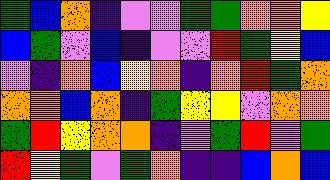[["green", "blue", "orange", "indigo", "violet", "violet", "green", "green", "orange", "orange", "yellow"], ["blue", "green", "violet", "blue", "indigo", "violet", "violet", "red", "green", "yellow", "blue"], ["violet", "indigo", "orange", "blue", "yellow", "orange", "indigo", "orange", "red", "green", "orange"], ["orange", "orange", "blue", "orange", "indigo", "green", "yellow", "yellow", "violet", "orange", "orange"], ["green", "red", "yellow", "orange", "orange", "indigo", "violet", "green", "red", "violet", "green"], ["red", "yellow", "green", "violet", "green", "orange", "indigo", "indigo", "blue", "orange", "blue"]]